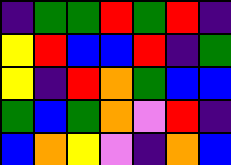[["indigo", "green", "green", "red", "green", "red", "indigo"], ["yellow", "red", "blue", "blue", "red", "indigo", "green"], ["yellow", "indigo", "red", "orange", "green", "blue", "blue"], ["green", "blue", "green", "orange", "violet", "red", "indigo"], ["blue", "orange", "yellow", "violet", "indigo", "orange", "blue"]]